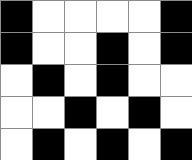[["black", "white", "white", "white", "white", "black"], ["black", "white", "white", "black", "white", "black"], ["white", "black", "white", "black", "white", "white"], ["white", "white", "black", "white", "black", "white"], ["white", "black", "white", "black", "white", "black"]]